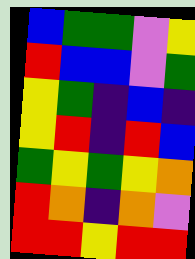[["blue", "green", "green", "violet", "yellow"], ["red", "blue", "blue", "violet", "green"], ["yellow", "green", "indigo", "blue", "indigo"], ["yellow", "red", "indigo", "red", "blue"], ["green", "yellow", "green", "yellow", "orange"], ["red", "orange", "indigo", "orange", "violet"], ["red", "red", "yellow", "red", "red"]]